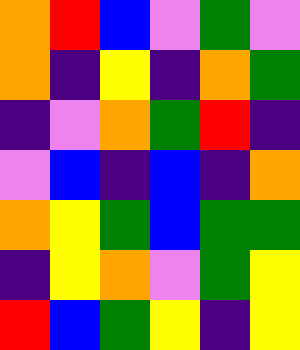[["orange", "red", "blue", "violet", "green", "violet"], ["orange", "indigo", "yellow", "indigo", "orange", "green"], ["indigo", "violet", "orange", "green", "red", "indigo"], ["violet", "blue", "indigo", "blue", "indigo", "orange"], ["orange", "yellow", "green", "blue", "green", "green"], ["indigo", "yellow", "orange", "violet", "green", "yellow"], ["red", "blue", "green", "yellow", "indigo", "yellow"]]